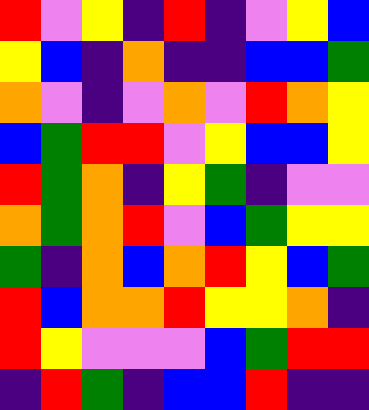[["red", "violet", "yellow", "indigo", "red", "indigo", "violet", "yellow", "blue"], ["yellow", "blue", "indigo", "orange", "indigo", "indigo", "blue", "blue", "green"], ["orange", "violet", "indigo", "violet", "orange", "violet", "red", "orange", "yellow"], ["blue", "green", "red", "red", "violet", "yellow", "blue", "blue", "yellow"], ["red", "green", "orange", "indigo", "yellow", "green", "indigo", "violet", "violet"], ["orange", "green", "orange", "red", "violet", "blue", "green", "yellow", "yellow"], ["green", "indigo", "orange", "blue", "orange", "red", "yellow", "blue", "green"], ["red", "blue", "orange", "orange", "red", "yellow", "yellow", "orange", "indigo"], ["red", "yellow", "violet", "violet", "violet", "blue", "green", "red", "red"], ["indigo", "red", "green", "indigo", "blue", "blue", "red", "indigo", "indigo"]]